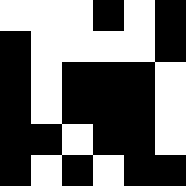[["white", "white", "white", "black", "white", "black"], ["black", "white", "white", "white", "white", "black"], ["black", "white", "black", "black", "black", "white"], ["black", "white", "black", "black", "black", "white"], ["black", "black", "white", "black", "black", "white"], ["black", "white", "black", "white", "black", "black"]]